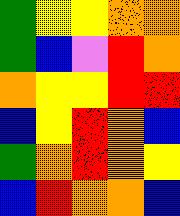[["green", "yellow", "yellow", "orange", "orange"], ["green", "blue", "violet", "red", "orange"], ["orange", "yellow", "yellow", "red", "red"], ["blue", "yellow", "red", "orange", "blue"], ["green", "orange", "red", "orange", "yellow"], ["blue", "red", "orange", "orange", "blue"]]